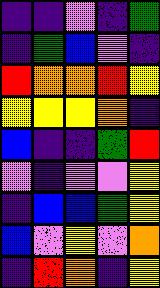[["indigo", "indigo", "violet", "indigo", "green"], ["indigo", "green", "blue", "violet", "indigo"], ["red", "orange", "orange", "red", "yellow"], ["yellow", "yellow", "yellow", "orange", "indigo"], ["blue", "indigo", "indigo", "green", "red"], ["violet", "indigo", "violet", "violet", "yellow"], ["indigo", "blue", "blue", "green", "yellow"], ["blue", "violet", "yellow", "violet", "orange"], ["indigo", "red", "orange", "indigo", "yellow"]]